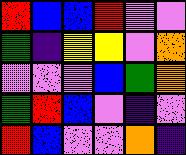[["red", "blue", "blue", "red", "violet", "violet"], ["green", "indigo", "yellow", "yellow", "violet", "orange"], ["violet", "violet", "violet", "blue", "green", "orange"], ["green", "red", "blue", "violet", "indigo", "violet"], ["red", "blue", "violet", "violet", "orange", "indigo"]]